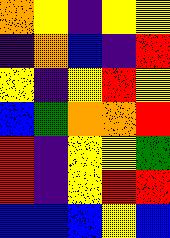[["orange", "yellow", "indigo", "yellow", "yellow"], ["indigo", "orange", "blue", "indigo", "red"], ["yellow", "indigo", "yellow", "red", "yellow"], ["blue", "green", "orange", "orange", "red"], ["red", "indigo", "yellow", "yellow", "green"], ["red", "indigo", "yellow", "red", "red"], ["blue", "blue", "blue", "yellow", "blue"]]